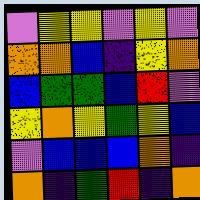[["violet", "yellow", "yellow", "violet", "yellow", "violet"], ["orange", "orange", "blue", "indigo", "yellow", "orange"], ["blue", "green", "green", "blue", "red", "violet"], ["yellow", "orange", "yellow", "green", "yellow", "blue"], ["violet", "blue", "blue", "blue", "orange", "indigo"], ["orange", "indigo", "green", "red", "indigo", "orange"]]